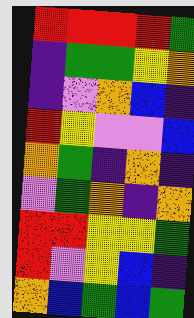[["red", "red", "red", "red", "green"], ["indigo", "green", "green", "yellow", "orange"], ["indigo", "violet", "orange", "blue", "indigo"], ["red", "yellow", "violet", "violet", "blue"], ["orange", "green", "indigo", "orange", "indigo"], ["violet", "green", "orange", "indigo", "orange"], ["red", "red", "yellow", "yellow", "green"], ["red", "violet", "yellow", "blue", "indigo"], ["orange", "blue", "green", "blue", "green"]]